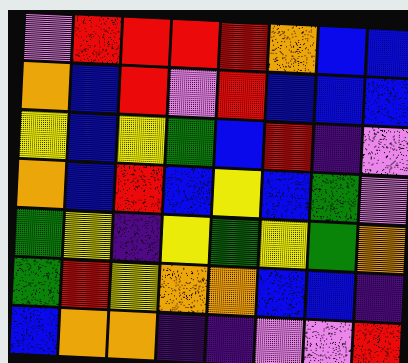[["violet", "red", "red", "red", "red", "orange", "blue", "blue"], ["orange", "blue", "red", "violet", "red", "blue", "blue", "blue"], ["yellow", "blue", "yellow", "green", "blue", "red", "indigo", "violet"], ["orange", "blue", "red", "blue", "yellow", "blue", "green", "violet"], ["green", "yellow", "indigo", "yellow", "green", "yellow", "green", "orange"], ["green", "red", "yellow", "orange", "orange", "blue", "blue", "indigo"], ["blue", "orange", "orange", "indigo", "indigo", "violet", "violet", "red"]]